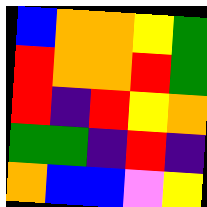[["blue", "orange", "orange", "yellow", "green"], ["red", "orange", "orange", "red", "green"], ["red", "indigo", "red", "yellow", "orange"], ["green", "green", "indigo", "red", "indigo"], ["orange", "blue", "blue", "violet", "yellow"]]